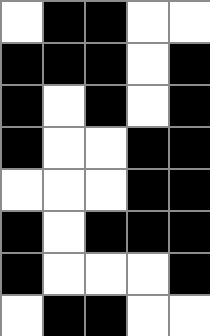[["white", "black", "black", "white", "white"], ["black", "black", "black", "white", "black"], ["black", "white", "black", "white", "black"], ["black", "white", "white", "black", "black"], ["white", "white", "white", "black", "black"], ["black", "white", "black", "black", "black"], ["black", "white", "white", "white", "black"], ["white", "black", "black", "white", "white"]]